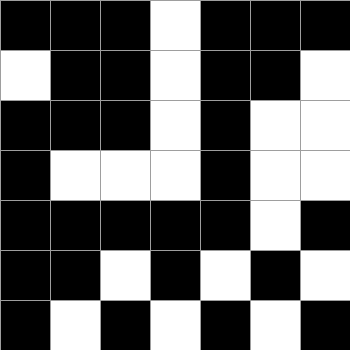[["black", "black", "black", "white", "black", "black", "black"], ["white", "black", "black", "white", "black", "black", "white"], ["black", "black", "black", "white", "black", "white", "white"], ["black", "white", "white", "white", "black", "white", "white"], ["black", "black", "black", "black", "black", "white", "black"], ["black", "black", "white", "black", "white", "black", "white"], ["black", "white", "black", "white", "black", "white", "black"]]